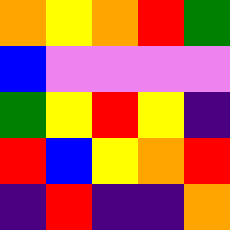[["orange", "yellow", "orange", "red", "green"], ["blue", "violet", "violet", "violet", "violet"], ["green", "yellow", "red", "yellow", "indigo"], ["red", "blue", "yellow", "orange", "red"], ["indigo", "red", "indigo", "indigo", "orange"]]